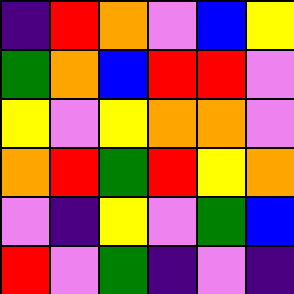[["indigo", "red", "orange", "violet", "blue", "yellow"], ["green", "orange", "blue", "red", "red", "violet"], ["yellow", "violet", "yellow", "orange", "orange", "violet"], ["orange", "red", "green", "red", "yellow", "orange"], ["violet", "indigo", "yellow", "violet", "green", "blue"], ["red", "violet", "green", "indigo", "violet", "indigo"]]